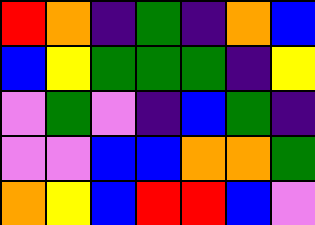[["red", "orange", "indigo", "green", "indigo", "orange", "blue"], ["blue", "yellow", "green", "green", "green", "indigo", "yellow"], ["violet", "green", "violet", "indigo", "blue", "green", "indigo"], ["violet", "violet", "blue", "blue", "orange", "orange", "green"], ["orange", "yellow", "blue", "red", "red", "blue", "violet"]]